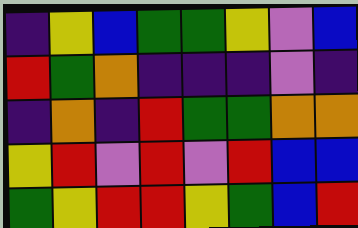[["indigo", "yellow", "blue", "green", "green", "yellow", "violet", "blue"], ["red", "green", "orange", "indigo", "indigo", "indigo", "violet", "indigo"], ["indigo", "orange", "indigo", "red", "green", "green", "orange", "orange"], ["yellow", "red", "violet", "red", "violet", "red", "blue", "blue"], ["green", "yellow", "red", "red", "yellow", "green", "blue", "red"]]